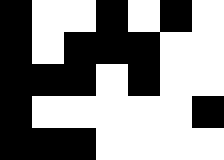[["black", "white", "white", "black", "white", "black", "white"], ["black", "white", "black", "black", "black", "white", "white"], ["black", "black", "black", "white", "black", "white", "white"], ["black", "white", "white", "white", "white", "white", "black"], ["black", "black", "black", "white", "white", "white", "white"]]